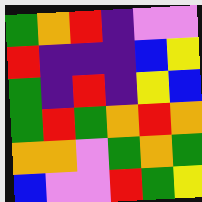[["green", "orange", "red", "indigo", "violet", "violet"], ["red", "indigo", "indigo", "indigo", "blue", "yellow"], ["green", "indigo", "red", "indigo", "yellow", "blue"], ["green", "red", "green", "orange", "red", "orange"], ["orange", "orange", "violet", "green", "orange", "green"], ["blue", "violet", "violet", "red", "green", "yellow"]]